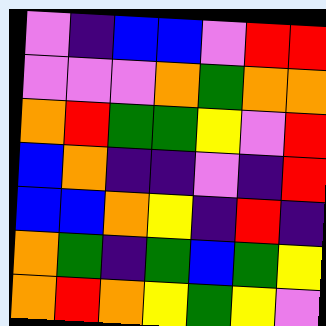[["violet", "indigo", "blue", "blue", "violet", "red", "red"], ["violet", "violet", "violet", "orange", "green", "orange", "orange"], ["orange", "red", "green", "green", "yellow", "violet", "red"], ["blue", "orange", "indigo", "indigo", "violet", "indigo", "red"], ["blue", "blue", "orange", "yellow", "indigo", "red", "indigo"], ["orange", "green", "indigo", "green", "blue", "green", "yellow"], ["orange", "red", "orange", "yellow", "green", "yellow", "violet"]]